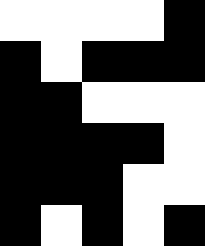[["white", "white", "white", "white", "black"], ["black", "white", "black", "black", "black"], ["black", "black", "white", "white", "white"], ["black", "black", "black", "black", "white"], ["black", "black", "black", "white", "white"], ["black", "white", "black", "white", "black"]]